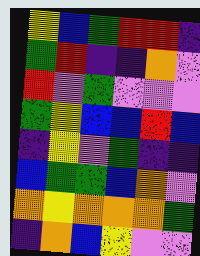[["yellow", "blue", "green", "red", "red", "indigo"], ["green", "red", "indigo", "indigo", "orange", "violet"], ["red", "violet", "green", "violet", "violet", "violet"], ["green", "yellow", "blue", "blue", "red", "blue"], ["indigo", "yellow", "violet", "green", "indigo", "indigo"], ["blue", "green", "green", "blue", "orange", "violet"], ["orange", "yellow", "orange", "orange", "orange", "green"], ["indigo", "orange", "blue", "yellow", "violet", "violet"]]